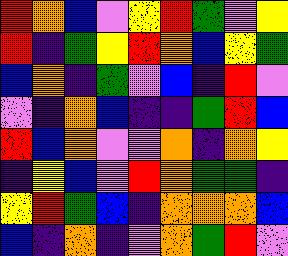[["red", "orange", "blue", "violet", "yellow", "red", "green", "violet", "yellow"], ["red", "indigo", "green", "yellow", "red", "orange", "blue", "yellow", "green"], ["blue", "orange", "indigo", "green", "violet", "blue", "indigo", "red", "violet"], ["violet", "indigo", "orange", "blue", "indigo", "indigo", "green", "red", "blue"], ["red", "blue", "orange", "violet", "violet", "orange", "indigo", "orange", "yellow"], ["indigo", "yellow", "blue", "violet", "red", "orange", "green", "green", "indigo"], ["yellow", "red", "green", "blue", "indigo", "orange", "orange", "orange", "blue"], ["blue", "indigo", "orange", "indigo", "violet", "orange", "green", "red", "violet"]]